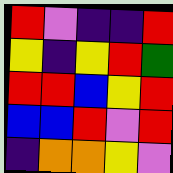[["red", "violet", "indigo", "indigo", "red"], ["yellow", "indigo", "yellow", "red", "green"], ["red", "red", "blue", "yellow", "red"], ["blue", "blue", "red", "violet", "red"], ["indigo", "orange", "orange", "yellow", "violet"]]